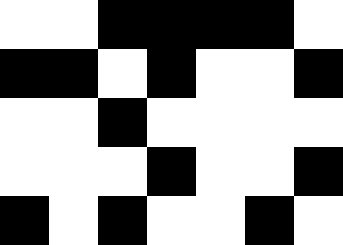[["white", "white", "black", "black", "black", "black", "white"], ["black", "black", "white", "black", "white", "white", "black"], ["white", "white", "black", "white", "white", "white", "white"], ["white", "white", "white", "black", "white", "white", "black"], ["black", "white", "black", "white", "white", "black", "white"]]